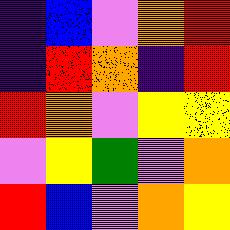[["indigo", "blue", "violet", "orange", "red"], ["indigo", "red", "orange", "indigo", "red"], ["red", "orange", "violet", "yellow", "yellow"], ["violet", "yellow", "green", "violet", "orange"], ["red", "blue", "violet", "orange", "yellow"]]